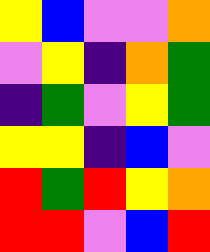[["yellow", "blue", "violet", "violet", "orange"], ["violet", "yellow", "indigo", "orange", "green"], ["indigo", "green", "violet", "yellow", "green"], ["yellow", "yellow", "indigo", "blue", "violet"], ["red", "green", "red", "yellow", "orange"], ["red", "red", "violet", "blue", "red"]]